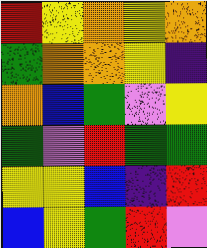[["red", "yellow", "orange", "yellow", "orange"], ["green", "orange", "orange", "yellow", "indigo"], ["orange", "blue", "green", "violet", "yellow"], ["green", "violet", "red", "green", "green"], ["yellow", "yellow", "blue", "indigo", "red"], ["blue", "yellow", "green", "red", "violet"]]